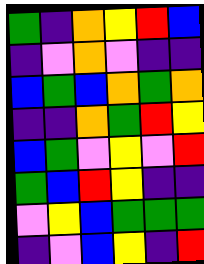[["green", "indigo", "orange", "yellow", "red", "blue"], ["indigo", "violet", "orange", "violet", "indigo", "indigo"], ["blue", "green", "blue", "orange", "green", "orange"], ["indigo", "indigo", "orange", "green", "red", "yellow"], ["blue", "green", "violet", "yellow", "violet", "red"], ["green", "blue", "red", "yellow", "indigo", "indigo"], ["violet", "yellow", "blue", "green", "green", "green"], ["indigo", "violet", "blue", "yellow", "indigo", "red"]]